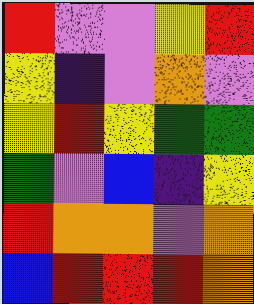[["red", "violet", "violet", "yellow", "red"], ["yellow", "indigo", "violet", "orange", "violet"], ["yellow", "red", "yellow", "green", "green"], ["green", "violet", "blue", "indigo", "yellow"], ["red", "orange", "orange", "violet", "orange"], ["blue", "red", "red", "red", "orange"]]